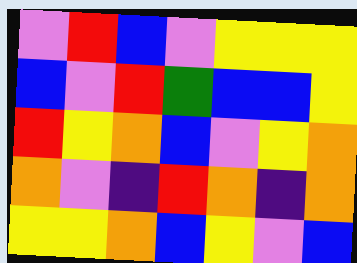[["violet", "red", "blue", "violet", "yellow", "yellow", "yellow"], ["blue", "violet", "red", "green", "blue", "blue", "yellow"], ["red", "yellow", "orange", "blue", "violet", "yellow", "orange"], ["orange", "violet", "indigo", "red", "orange", "indigo", "orange"], ["yellow", "yellow", "orange", "blue", "yellow", "violet", "blue"]]